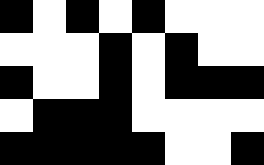[["black", "white", "black", "white", "black", "white", "white", "white"], ["white", "white", "white", "black", "white", "black", "white", "white"], ["black", "white", "white", "black", "white", "black", "black", "black"], ["white", "black", "black", "black", "white", "white", "white", "white"], ["black", "black", "black", "black", "black", "white", "white", "black"]]